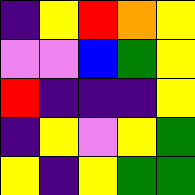[["indigo", "yellow", "red", "orange", "yellow"], ["violet", "violet", "blue", "green", "yellow"], ["red", "indigo", "indigo", "indigo", "yellow"], ["indigo", "yellow", "violet", "yellow", "green"], ["yellow", "indigo", "yellow", "green", "green"]]